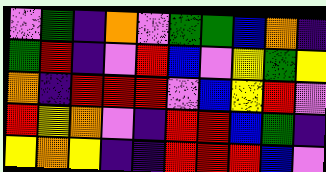[["violet", "green", "indigo", "orange", "violet", "green", "green", "blue", "orange", "indigo"], ["green", "red", "indigo", "violet", "red", "blue", "violet", "yellow", "green", "yellow"], ["orange", "indigo", "red", "red", "red", "violet", "blue", "yellow", "red", "violet"], ["red", "yellow", "orange", "violet", "indigo", "red", "red", "blue", "green", "indigo"], ["yellow", "orange", "yellow", "indigo", "indigo", "red", "red", "red", "blue", "violet"]]